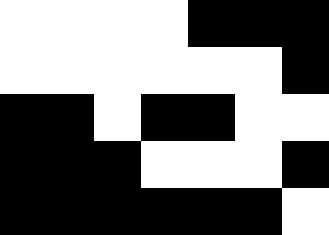[["white", "white", "white", "white", "black", "black", "black"], ["white", "white", "white", "white", "white", "white", "black"], ["black", "black", "white", "black", "black", "white", "white"], ["black", "black", "black", "white", "white", "white", "black"], ["black", "black", "black", "black", "black", "black", "white"]]